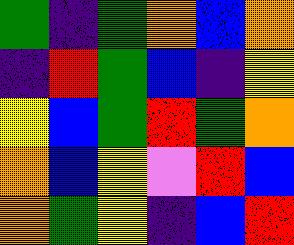[["green", "indigo", "green", "orange", "blue", "orange"], ["indigo", "red", "green", "blue", "indigo", "yellow"], ["yellow", "blue", "green", "red", "green", "orange"], ["orange", "blue", "yellow", "violet", "red", "blue"], ["orange", "green", "yellow", "indigo", "blue", "red"]]